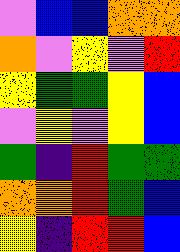[["violet", "blue", "blue", "orange", "orange"], ["orange", "violet", "yellow", "violet", "red"], ["yellow", "green", "green", "yellow", "blue"], ["violet", "yellow", "violet", "yellow", "blue"], ["green", "indigo", "red", "green", "green"], ["orange", "orange", "red", "green", "blue"], ["yellow", "indigo", "red", "red", "blue"]]